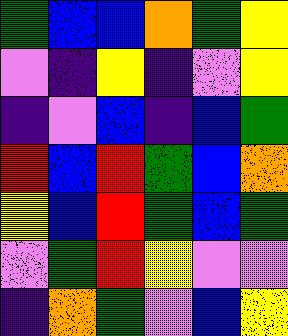[["green", "blue", "blue", "orange", "green", "yellow"], ["violet", "indigo", "yellow", "indigo", "violet", "yellow"], ["indigo", "violet", "blue", "indigo", "blue", "green"], ["red", "blue", "red", "green", "blue", "orange"], ["yellow", "blue", "red", "green", "blue", "green"], ["violet", "green", "red", "yellow", "violet", "violet"], ["indigo", "orange", "green", "violet", "blue", "yellow"]]